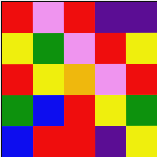[["red", "violet", "red", "indigo", "indigo"], ["yellow", "green", "violet", "red", "yellow"], ["red", "yellow", "orange", "violet", "red"], ["green", "blue", "red", "yellow", "green"], ["blue", "red", "red", "indigo", "yellow"]]